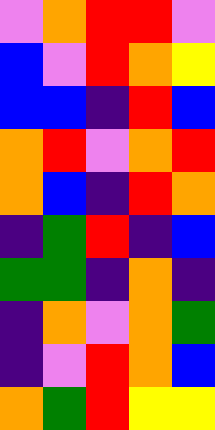[["violet", "orange", "red", "red", "violet"], ["blue", "violet", "red", "orange", "yellow"], ["blue", "blue", "indigo", "red", "blue"], ["orange", "red", "violet", "orange", "red"], ["orange", "blue", "indigo", "red", "orange"], ["indigo", "green", "red", "indigo", "blue"], ["green", "green", "indigo", "orange", "indigo"], ["indigo", "orange", "violet", "orange", "green"], ["indigo", "violet", "red", "orange", "blue"], ["orange", "green", "red", "yellow", "yellow"]]